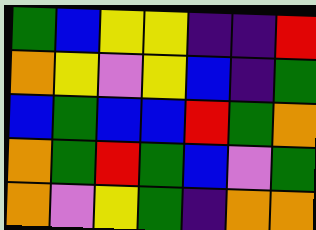[["green", "blue", "yellow", "yellow", "indigo", "indigo", "red"], ["orange", "yellow", "violet", "yellow", "blue", "indigo", "green"], ["blue", "green", "blue", "blue", "red", "green", "orange"], ["orange", "green", "red", "green", "blue", "violet", "green"], ["orange", "violet", "yellow", "green", "indigo", "orange", "orange"]]